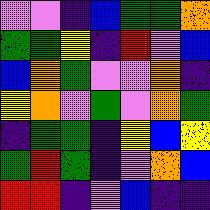[["violet", "violet", "indigo", "blue", "green", "green", "orange"], ["green", "green", "yellow", "indigo", "red", "violet", "blue"], ["blue", "orange", "green", "violet", "violet", "orange", "indigo"], ["yellow", "orange", "violet", "green", "violet", "orange", "green"], ["indigo", "green", "green", "indigo", "yellow", "blue", "yellow"], ["green", "red", "green", "indigo", "violet", "orange", "blue"], ["red", "red", "indigo", "violet", "blue", "indigo", "indigo"]]